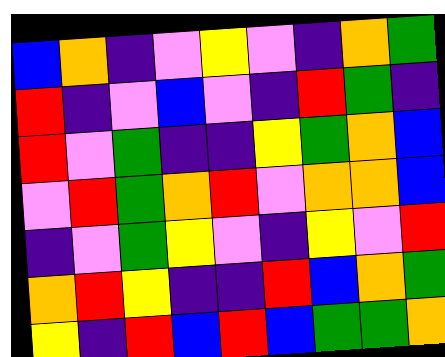[["blue", "orange", "indigo", "violet", "yellow", "violet", "indigo", "orange", "green"], ["red", "indigo", "violet", "blue", "violet", "indigo", "red", "green", "indigo"], ["red", "violet", "green", "indigo", "indigo", "yellow", "green", "orange", "blue"], ["violet", "red", "green", "orange", "red", "violet", "orange", "orange", "blue"], ["indigo", "violet", "green", "yellow", "violet", "indigo", "yellow", "violet", "red"], ["orange", "red", "yellow", "indigo", "indigo", "red", "blue", "orange", "green"], ["yellow", "indigo", "red", "blue", "red", "blue", "green", "green", "orange"]]